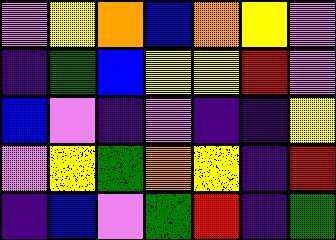[["violet", "yellow", "orange", "blue", "orange", "yellow", "violet"], ["indigo", "green", "blue", "yellow", "yellow", "red", "violet"], ["blue", "violet", "indigo", "violet", "indigo", "indigo", "yellow"], ["violet", "yellow", "green", "orange", "yellow", "indigo", "red"], ["indigo", "blue", "violet", "green", "red", "indigo", "green"]]